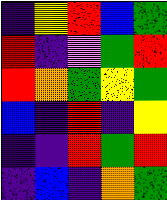[["indigo", "yellow", "red", "blue", "green"], ["red", "indigo", "violet", "green", "red"], ["red", "orange", "green", "yellow", "green"], ["blue", "indigo", "red", "indigo", "yellow"], ["indigo", "indigo", "red", "green", "red"], ["indigo", "blue", "indigo", "orange", "green"]]